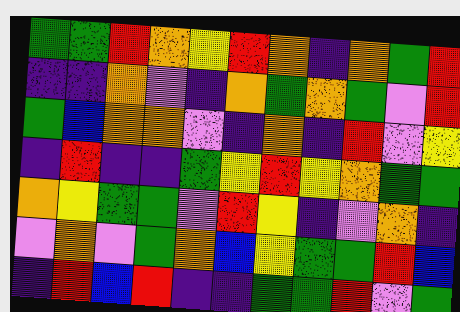[["green", "green", "red", "orange", "yellow", "red", "orange", "indigo", "orange", "green", "red"], ["indigo", "indigo", "orange", "violet", "indigo", "orange", "green", "orange", "green", "violet", "red"], ["green", "blue", "orange", "orange", "violet", "indigo", "orange", "indigo", "red", "violet", "yellow"], ["indigo", "red", "indigo", "indigo", "green", "yellow", "red", "yellow", "orange", "green", "green"], ["orange", "yellow", "green", "green", "violet", "red", "yellow", "indigo", "violet", "orange", "indigo"], ["violet", "orange", "violet", "green", "orange", "blue", "yellow", "green", "green", "red", "blue"], ["indigo", "red", "blue", "red", "indigo", "indigo", "green", "green", "red", "violet", "green"]]